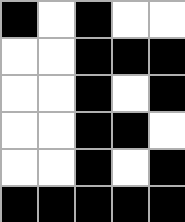[["black", "white", "black", "white", "white"], ["white", "white", "black", "black", "black"], ["white", "white", "black", "white", "black"], ["white", "white", "black", "black", "white"], ["white", "white", "black", "white", "black"], ["black", "black", "black", "black", "black"]]